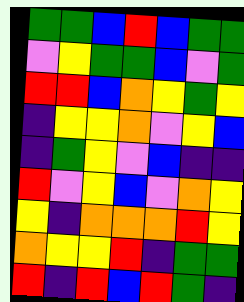[["green", "green", "blue", "red", "blue", "green", "green"], ["violet", "yellow", "green", "green", "blue", "violet", "green"], ["red", "red", "blue", "orange", "yellow", "green", "yellow"], ["indigo", "yellow", "yellow", "orange", "violet", "yellow", "blue"], ["indigo", "green", "yellow", "violet", "blue", "indigo", "indigo"], ["red", "violet", "yellow", "blue", "violet", "orange", "yellow"], ["yellow", "indigo", "orange", "orange", "orange", "red", "yellow"], ["orange", "yellow", "yellow", "red", "indigo", "green", "green"], ["red", "indigo", "red", "blue", "red", "green", "indigo"]]